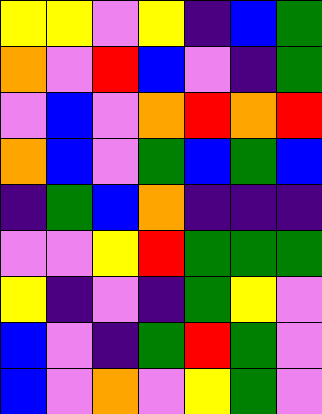[["yellow", "yellow", "violet", "yellow", "indigo", "blue", "green"], ["orange", "violet", "red", "blue", "violet", "indigo", "green"], ["violet", "blue", "violet", "orange", "red", "orange", "red"], ["orange", "blue", "violet", "green", "blue", "green", "blue"], ["indigo", "green", "blue", "orange", "indigo", "indigo", "indigo"], ["violet", "violet", "yellow", "red", "green", "green", "green"], ["yellow", "indigo", "violet", "indigo", "green", "yellow", "violet"], ["blue", "violet", "indigo", "green", "red", "green", "violet"], ["blue", "violet", "orange", "violet", "yellow", "green", "violet"]]